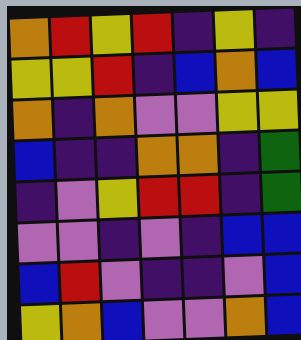[["orange", "red", "yellow", "red", "indigo", "yellow", "indigo"], ["yellow", "yellow", "red", "indigo", "blue", "orange", "blue"], ["orange", "indigo", "orange", "violet", "violet", "yellow", "yellow"], ["blue", "indigo", "indigo", "orange", "orange", "indigo", "green"], ["indigo", "violet", "yellow", "red", "red", "indigo", "green"], ["violet", "violet", "indigo", "violet", "indigo", "blue", "blue"], ["blue", "red", "violet", "indigo", "indigo", "violet", "blue"], ["yellow", "orange", "blue", "violet", "violet", "orange", "blue"]]